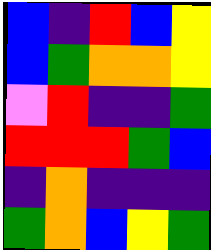[["blue", "indigo", "red", "blue", "yellow"], ["blue", "green", "orange", "orange", "yellow"], ["violet", "red", "indigo", "indigo", "green"], ["red", "red", "red", "green", "blue"], ["indigo", "orange", "indigo", "indigo", "indigo"], ["green", "orange", "blue", "yellow", "green"]]